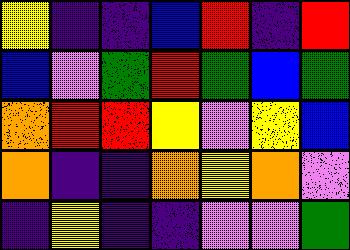[["yellow", "indigo", "indigo", "blue", "red", "indigo", "red"], ["blue", "violet", "green", "red", "green", "blue", "green"], ["orange", "red", "red", "yellow", "violet", "yellow", "blue"], ["orange", "indigo", "indigo", "orange", "yellow", "orange", "violet"], ["indigo", "yellow", "indigo", "indigo", "violet", "violet", "green"]]